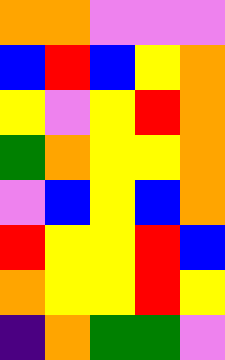[["orange", "orange", "violet", "violet", "violet"], ["blue", "red", "blue", "yellow", "orange"], ["yellow", "violet", "yellow", "red", "orange"], ["green", "orange", "yellow", "yellow", "orange"], ["violet", "blue", "yellow", "blue", "orange"], ["red", "yellow", "yellow", "red", "blue"], ["orange", "yellow", "yellow", "red", "yellow"], ["indigo", "orange", "green", "green", "violet"]]